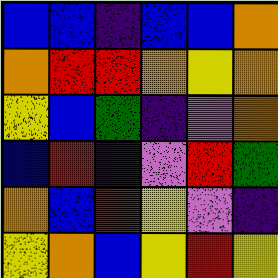[["blue", "blue", "indigo", "blue", "blue", "orange"], ["orange", "red", "red", "orange", "yellow", "orange"], ["yellow", "blue", "green", "indigo", "violet", "orange"], ["blue", "red", "indigo", "violet", "red", "green"], ["orange", "blue", "red", "yellow", "violet", "indigo"], ["yellow", "orange", "blue", "yellow", "red", "yellow"]]